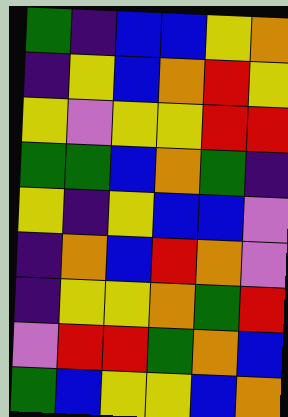[["green", "indigo", "blue", "blue", "yellow", "orange"], ["indigo", "yellow", "blue", "orange", "red", "yellow"], ["yellow", "violet", "yellow", "yellow", "red", "red"], ["green", "green", "blue", "orange", "green", "indigo"], ["yellow", "indigo", "yellow", "blue", "blue", "violet"], ["indigo", "orange", "blue", "red", "orange", "violet"], ["indigo", "yellow", "yellow", "orange", "green", "red"], ["violet", "red", "red", "green", "orange", "blue"], ["green", "blue", "yellow", "yellow", "blue", "orange"]]